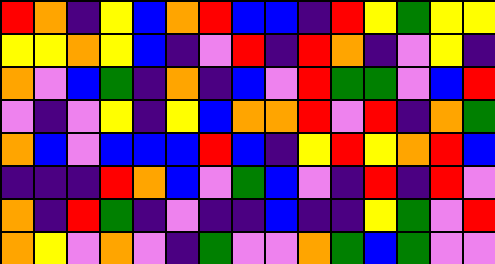[["red", "orange", "indigo", "yellow", "blue", "orange", "red", "blue", "blue", "indigo", "red", "yellow", "green", "yellow", "yellow"], ["yellow", "yellow", "orange", "yellow", "blue", "indigo", "violet", "red", "indigo", "red", "orange", "indigo", "violet", "yellow", "indigo"], ["orange", "violet", "blue", "green", "indigo", "orange", "indigo", "blue", "violet", "red", "green", "green", "violet", "blue", "red"], ["violet", "indigo", "violet", "yellow", "indigo", "yellow", "blue", "orange", "orange", "red", "violet", "red", "indigo", "orange", "green"], ["orange", "blue", "violet", "blue", "blue", "blue", "red", "blue", "indigo", "yellow", "red", "yellow", "orange", "red", "blue"], ["indigo", "indigo", "indigo", "red", "orange", "blue", "violet", "green", "blue", "violet", "indigo", "red", "indigo", "red", "violet"], ["orange", "indigo", "red", "green", "indigo", "violet", "indigo", "indigo", "blue", "indigo", "indigo", "yellow", "green", "violet", "red"], ["orange", "yellow", "violet", "orange", "violet", "indigo", "green", "violet", "violet", "orange", "green", "blue", "green", "violet", "violet"]]